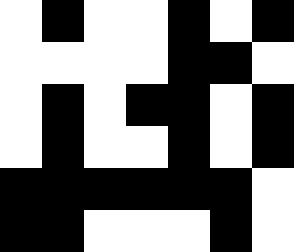[["white", "black", "white", "white", "black", "white", "black"], ["white", "white", "white", "white", "black", "black", "white"], ["white", "black", "white", "black", "black", "white", "black"], ["white", "black", "white", "white", "black", "white", "black"], ["black", "black", "black", "black", "black", "black", "white"], ["black", "black", "white", "white", "white", "black", "white"]]